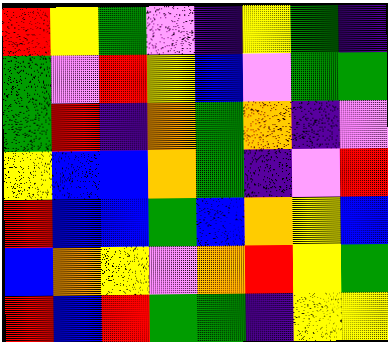[["red", "yellow", "green", "violet", "indigo", "yellow", "green", "indigo"], ["green", "violet", "red", "yellow", "blue", "violet", "green", "green"], ["green", "red", "indigo", "orange", "green", "orange", "indigo", "violet"], ["yellow", "blue", "blue", "orange", "green", "indigo", "violet", "red"], ["red", "blue", "blue", "green", "blue", "orange", "yellow", "blue"], ["blue", "orange", "yellow", "violet", "orange", "red", "yellow", "green"], ["red", "blue", "red", "green", "green", "indigo", "yellow", "yellow"]]